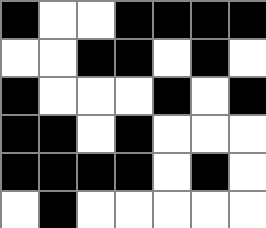[["black", "white", "white", "black", "black", "black", "black"], ["white", "white", "black", "black", "white", "black", "white"], ["black", "white", "white", "white", "black", "white", "black"], ["black", "black", "white", "black", "white", "white", "white"], ["black", "black", "black", "black", "white", "black", "white"], ["white", "black", "white", "white", "white", "white", "white"]]